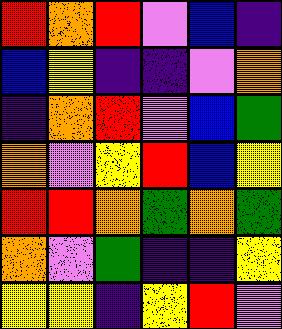[["red", "orange", "red", "violet", "blue", "indigo"], ["blue", "yellow", "indigo", "indigo", "violet", "orange"], ["indigo", "orange", "red", "violet", "blue", "green"], ["orange", "violet", "yellow", "red", "blue", "yellow"], ["red", "red", "orange", "green", "orange", "green"], ["orange", "violet", "green", "indigo", "indigo", "yellow"], ["yellow", "yellow", "indigo", "yellow", "red", "violet"]]